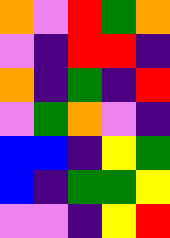[["orange", "violet", "red", "green", "orange"], ["violet", "indigo", "red", "red", "indigo"], ["orange", "indigo", "green", "indigo", "red"], ["violet", "green", "orange", "violet", "indigo"], ["blue", "blue", "indigo", "yellow", "green"], ["blue", "indigo", "green", "green", "yellow"], ["violet", "violet", "indigo", "yellow", "red"]]